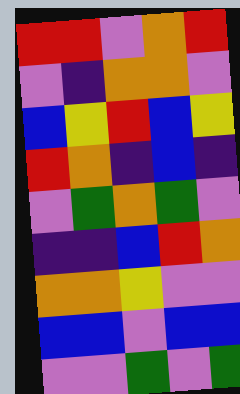[["red", "red", "violet", "orange", "red"], ["violet", "indigo", "orange", "orange", "violet"], ["blue", "yellow", "red", "blue", "yellow"], ["red", "orange", "indigo", "blue", "indigo"], ["violet", "green", "orange", "green", "violet"], ["indigo", "indigo", "blue", "red", "orange"], ["orange", "orange", "yellow", "violet", "violet"], ["blue", "blue", "violet", "blue", "blue"], ["violet", "violet", "green", "violet", "green"]]